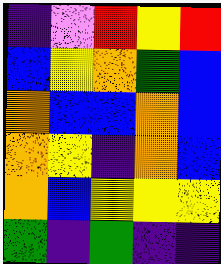[["indigo", "violet", "red", "yellow", "red"], ["blue", "yellow", "orange", "green", "blue"], ["orange", "blue", "blue", "orange", "blue"], ["orange", "yellow", "indigo", "orange", "blue"], ["orange", "blue", "yellow", "yellow", "yellow"], ["green", "indigo", "green", "indigo", "indigo"]]